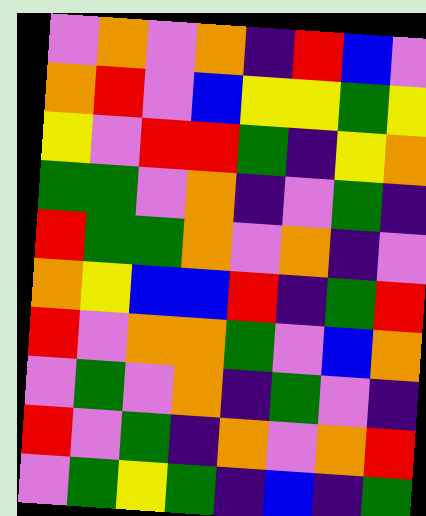[["violet", "orange", "violet", "orange", "indigo", "red", "blue", "violet"], ["orange", "red", "violet", "blue", "yellow", "yellow", "green", "yellow"], ["yellow", "violet", "red", "red", "green", "indigo", "yellow", "orange"], ["green", "green", "violet", "orange", "indigo", "violet", "green", "indigo"], ["red", "green", "green", "orange", "violet", "orange", "indigo", "violet"], ["orange", "yellow", "blue", "blue", "red", "indigo", "green", "red"], ["red", "violet", "orange", "orange", "green", "violet", "blue", "orange"], ["violet", "green", "violet", "orange", "indigo", "green", "violet", "indigo"], ["red", "violet", "green", "indigo", "orange", "violet", "orange", "red"], ["violet", "green", "yellow", "green", "indigo", "blue", "indigo", "green"]]